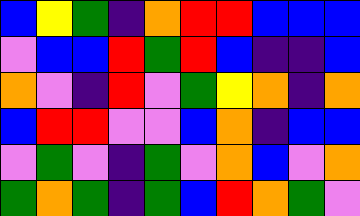[["blue", "yellow", "green", "indigo", "orange", "red", "red", "blue", "blue", "blue"], ["violet", "blue", "blue", "red", "green", "red", "blue", "indigo", "indigo", "blue"], ["orange", "violet", "indigo", "red", "violet", "green", "yellow", "orange", "indigo", "orange"], ["blue", "red", "red", "violet", "violet", "blue", "orange", "indigo", "blue", "blue"], ["violet", "green", "violet", "indigo", "green", "violet", "orange", "blue", "violet", "orange"], ["green", "orange", "green", "indigo", "green", "blue", "red", "orange", "green", "violet"]]